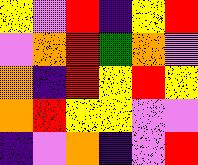[["yellow", "violet", "red", "indigo", "yellow", "red"], ["violet", "orange", "red", "green", "orange", "violet"], ["orange", "indigo", "red", "yellow", "red", "yellow"], ["orange", "red", "yellow", "yellow", "violet", "violet"], ["indigo", "violet", "orange", "indigo", "violet", "red"]]